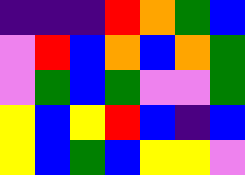[["indigo", "indigo", "indigo", "red", "orange", "green", "blue"], ["violet", "red", "blue", "orange", "blue", "orange", "green"], ["violet", "green", "blue", "green", "violet", "violet", "green"], ["yellow", "blue", "yellow", "red", "blue", "indigo", "blue"], ["yellow", "blue", "green", "blue", "yellow", "yellow", "violet"]]